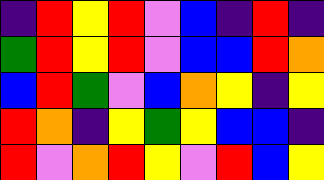[["indigo", "red", "yellow", "red", "violet", "blue", "indigo", "red", "indigo"], ["green", "red", "yellow", "red", "violet", "blue", "blue", "red", "orange"], ["blue", "red", "green", "violet", "blue", "orange", "yellow", "indigo", "yellow"], ["red", "orange", "indigo", "yellow", "green", "yellow", "blue", "blue", "indigo"], ["red", "violet", "orange", "red", "yellow", "violet", "red", "blue", "yellow"]]